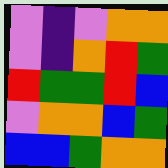[["violet", "indigo", "violet", "orange", "orange"], ["violet", "indigo", "orange", "red", "green"], ["red", "green", "green", "red", "blue"], ["violet", "orange", "orange", "blue", "green"], ["blue", "blue", "green", "orange", "orange"]]